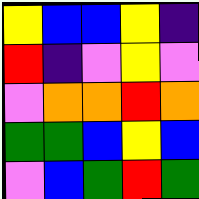[["yellow", "blue", "blue", "yellow", "indigo"], ["red", "indigo", "violet", "yellow", "violet"], ["violet", "orange", "orange", "red", "orange"], ["green", "green", "blue", "yellow", "blue"], ["violet", "blue", "green", "red", "green"]]